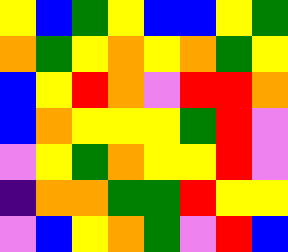[["yellow", "blue", "green", "yellow", "blue", "blue", "yellow", "green"], ["orange", "green", "yellow", "orange", "yellow", "orange", "green", "yellow"], ["blue", "yellow", "red", "orange", "violet", "red", "red", "orange"], ["blue", "orange", "yellow", "yellow", "yellow", "green", "red", "violet"], ["violet", "yellow", "green", "orange", "yellow", "yellow", "red", "violet"], ["indigo", "orange", "orange", "green", "green", "red", "yellow", "yellow"], ["violet", "blue", "yellow", "orange", "green", "violet", "red", "blue"]]